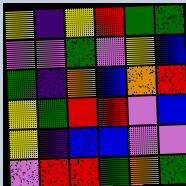[["yellow", "indigo", "yellow", "red", "green", "green"], ["violet", "violet", "green", "violet", "yellow", "blue"], ["green", "indigo", "orange", "blue", "orange", "red"], ["yellow", "green", "red", "red", "violet", "blue"], ["yellow", "indigo", "blue", "blue", "violet", "violet"], ["violet", "red", "red", "green", "orange", "green"]]